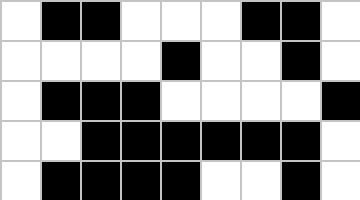[["white", "black", "black", "white", "white", "white", "black", "black", "white"], ["white", "white", "white", "white", "black", "white", "white", "black", "white"], ["white", "black", "black", "black", "white", "white", "white", "white", "black"], ["white", "white", "black", "black", "black", "black", "black", "black", "white"], ["white", "black", "black", "black", "black", "white", "white", "black", "white"]]